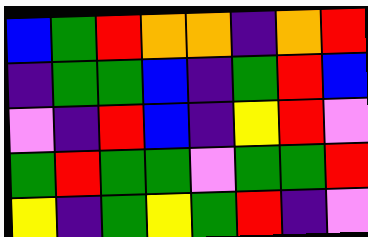[["blue", "green", "red", "orange", "orange", "indigo", "orange", "red"], ["indigo", "green", "green", "blue", "indigo", "green", "red", "blue"], ["violet", "indigo", "red", "blue", "indigo", "yellow", "red", "violet"], ["green", "red", "green", "green", "violet", "green", "green", "red"], ["yellow", "indigo", "green", "yellow", "green", "red", "indigo", "violet"]]